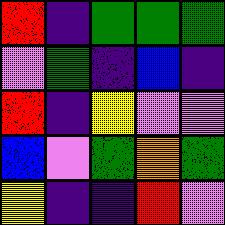[["red", "indigo", "green", "green", "green"], ["violet", "green", "indigo", "blue", "indigo"], ["red", "indigo", "yellow", "violet", "violet"], ["blue", "violet", "green", "orange", "green"], ["yellow", "indigo", "indigo", "red", "violet"]]